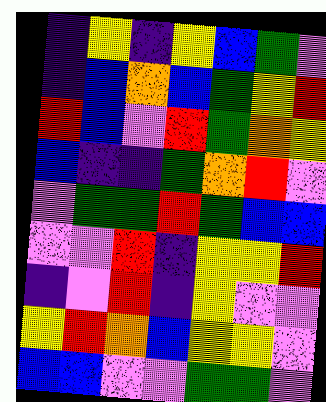[["indigo", "yellow", "indigo", "yellow", "blue", "green", "violet"], ["indigo", "blue", "orange", "blue", "green", "yellow", "red"], ["red", "blue", "violet", "red", "green", "orange", "yellow"], ["blue", "indigo", "indigo", "green", "orange", "red", "violet"], ["violet", "green", "green", "red", "green", "blue", "blue"], ["violet", "violet", "red", "indigo", "yellow", "yellow", "red"], ["indigo", "violet", "red", "indigo", "yellow", "violet", "violet"], ["yellow", "red", "orange", "blue", "yellow", "yellow", "violet"], ["blue", "blue", "violet", "violet", "green", "green", "violet"]]